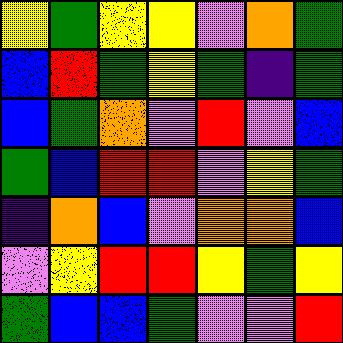[["yellow", "green", "yellow", "yellow", "violet", "orange", "green"], ["blue", "red", "green", "yellow", "green", "indigo", "green"], ["blue", "green", "orange", "violet", "red", "violet", "blue"], ["green", "blue", "red", "red", "violet", "yellow", "green"], ["indigo", "orange", "blue", "violet", "orange", "orange", "blue"], ["violet", "yellow", "red", "red", "yellow", "green", "yellow"], ["green", "blue", "blue", "green", "violet", "violet", "red"]]